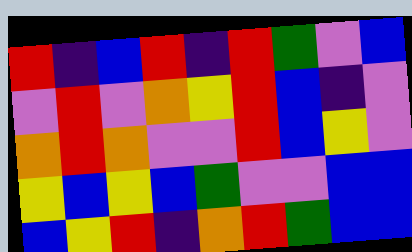[["red", "indigo", "blue", "red", "indigo", "red", "green", "violet", "blue"], ["violet", "red", "violet", "orange", "yellow", "red", "blue", "indigo", "violet"], ["orange", "red", "orange", "violet", "violet", "red", "blue", "yellow", "violet"], ["yellow", "blue", "yellow", "blue", "green", "violet", "violet", "blue", "blue"], ["blue", "yellow", "red", "indigo", "orange", "red", "green", "blue", "blue"]]